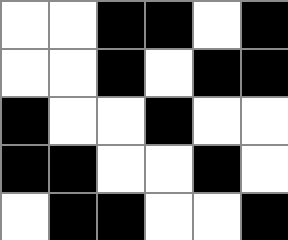[["white", "white", "black", "black", "white", "black"], ["white", "white", "black", "white", "black", "black"], ["black", "white", "white", "black", "white", "white"], ["black", "black", "white", "white", "black", "white"], ["white", "black", "black", "white", "white", "black"]]